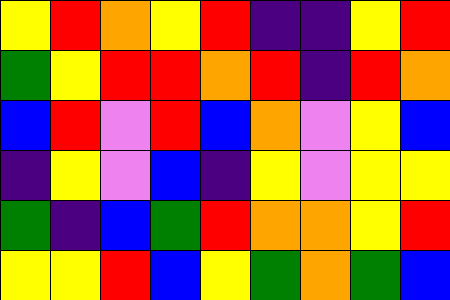[["yellow", "red", "orange", "yellow", "red", "indigo", "indigo", "yellow", "red"], ["green", "yellow", "red", "red", "orange", "red", "indigo", "red", "orange"], ["blue", "red", "violet", "red", "blue", "orange", "violet", "yellow", "blue"], ["indigo", "yellow", "violet", "blue", "indigo", "yellow", "violet", "yellow", "yellow"], ["green", "indigo", "blue", "green", "red", "orange", "orange", "yellow", "red"], ["yellow", "yellow", "red", "blue", "yellow", "green", "orange", "green", "blue"]]